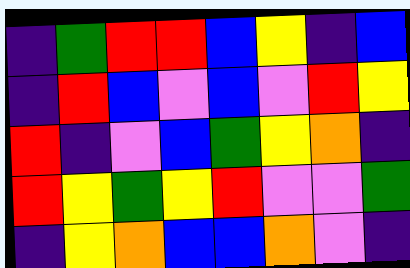[["indigo", "green", "red", "red", "blue", "yellow", "indigo", "blue"], ["indigo", "red", "blue", "violet", "blue", "violet", "red", "yellow"], ["red", "indigo", "violet", "blue", "green", "yellow", "orange", "indigo"], ["red", "yellow", "green", "yellow", "red", "violet", "violet", "green"], ["indigo", "yellow", "orange", "blue", "blue", "orange", "violet", "indigo"]]